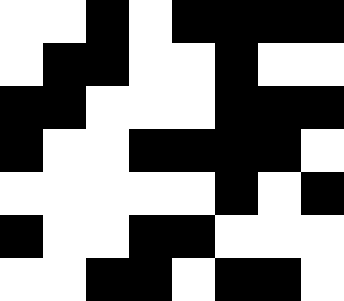[["white", "white", "black", "white", "black", "black", "black", "black"], ["white", "black", "black", "white", "white", "black", "white", "white"], ["black", "black", "white", "white", "white", "black", "black", "black"], ["black", "white", "white", "black", "black", "black", "black", "white"], ["white", "white", "white", "white", "white", "black", "white", "black"], ["black", "white", "white", "black", "black", "white", "white", "white"], ["white", "white", "black", "black", "white", "black", "black", "white"]]